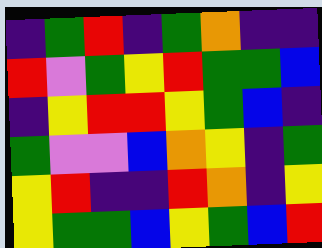[["indigo", "green", "red", "indigo", "green", "orange", "indigo", "indigo"], ["red", "violet", "green", "yellow", "red", "green", "green", "blue"], ["indigo", "yellow", "red", "red", "yellow", "green", "blue", "indigo"], ["green", "violet", "violet", "blue", "orange", "yellow", "indigo", "green"], ["yellow", "red", "indigo", "indigo", "red", "orange", "indigo", "yellow"], ["yellow", "green", "green", "blue", "yellow", "green", "blue", "red"]]